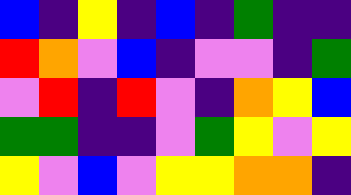[["blue", "indigo", "yellow", "indigo", "blue", "indigo", "green", "indigo", "indigo"], ["red", "orange", "violet", "blue", "indigo", "violet", "violet", "indigo", "green"], ["violet", "red", "indigo", "red", "violet", "indigo", "orange", "yellow", "blue"], ["green", "green", "indigo", "indigo", "violet", "green", "yellow", "violet", "yellow"], ["yellow", "violet", "blue", "violet", "yellow", "yellow", "orange", "orange", "indigo"]]